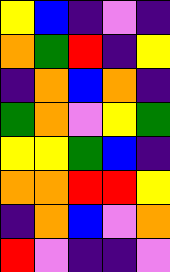[["yellow", "blue", "indigo", "violet", "indigo"], ["orange", "green", "red", "indigo", "yellow"], ["indigo", "orange", "blue", "orange", "indigo"], ["green", "orange", "violet", "yellow", "green"], ["yellow", "yellow", "green", "blue", "indigo"], ["orange", "orange", "red", "red", "yellow"], ["indigo", "orange", "blue", "violet", "orange"], ["red", "violet", "indigo", "indigo", "violet"]]